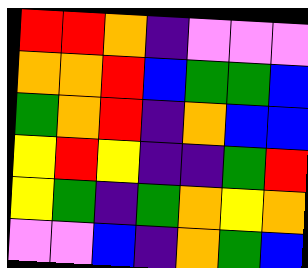[["red", "red", "orange", "indigo", "violet", "violet", "violet"], ["orange", "orange", "red", "blue", "green", "green", "blue"], ["green", "orange", "red", "indigo", "orange", "blue", "blue"], ["yellow", "red", "yellow", "indigo", "indigo", "green", "red"], ["yellow", "green", "indigo", "green", "orange", "yellow", "orange"], ["violet", "violet", "blue", "indigo", "orange", "green", "blue"]]